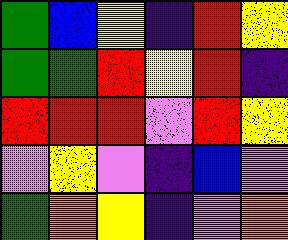[["green", "blue", "yellow", "indigo", "red", "yellow"], ["green", "green", "red", "yellow", "red", "indigo"], ["red", "red", "red", "violet", "red", "yellow"], ["violet", "yellow", "violet", "indigo", "blue", "violet"], ["green", "orange", "yellow", "indigo", "violet", "orange"]]